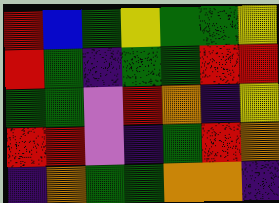[["red", "blue", "green", "yellow", "green", "green", "yellow"], ["red", "green", "indigo", "green", "green", "red", "red"], ["green", "green", "violet", "red", "orange", "indigo", "yellow"], ["red", "red", "violet", "indigo", "green", "red", "orange"], ["indigo", "orange", "green", "green", "orange", "orange", "indigo"]]